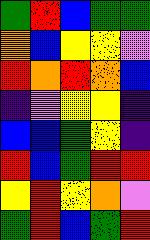[["green", "red", "blue", "green", "green"], ["orange", "blue", "yellow", "yellow", "violet"], ["red", "orange", "red", "orange", "blue"], ["indigo", "violet", "yellow", "yellow", "indigo"], ["blue", "blue", "green", "yellow", "indigo"], ["red", "blue", "green", "red", "red"], ["yellow", "red", "yellow", "orange", "violet"], ["green", "red", "blue", "green", "red"]]